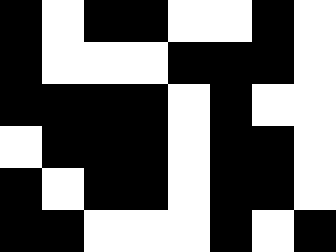[["black", "white", "black", "black", "white", "white", "black", "white"], ["black", "white", "white", "white", "black", "black", "black", "white"], ["black", "black", "black", "black", "white", "black", "white", "white"], ["white", "black", "black", "black", "white", "black", "black", "white"], ["black", "white", "black", "black", "white", "black", "black", "white"], ["black", "black", "white", "white", "white", "black", "white", "black"]]